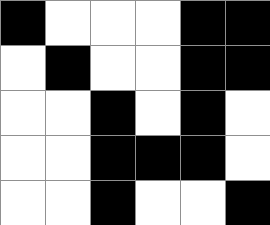[["black", "white", "white", "white", "black", "black"], ["white", "black", "white", "white", "black", "black"], ["white", "white", "black", "white", "black", "white"], ["white", "white", "black", "black", "black", "white"], ["white", "white", "black", "white", "white", "black"]]